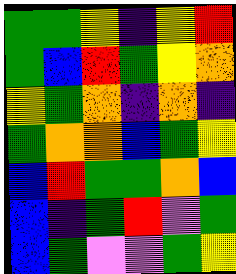[["green", "green", "yellow", "indigo", "yellow", "red"], ["green", "blue", "red", "green", "yellow", "orange"], ["yellow", "green", "orange", "indigo", "orange", "indigo"], ["green", "orange", "orange", "blue", "green", "yellow"], ["blue", "red", "green", "green", "orange", "blue"], ["blue", "indigo", "green", "red", "violet", "green"], ["blue", "green", "violet", "violet", "green", "yellow"]]